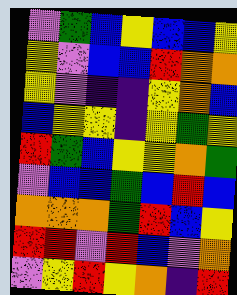[["violet", "green", "blue", "yellow", "blue", "blue", "yellow"], ["yellow", "violet", "blue", "blue", "red", "orange", "orange"], ["yellow", "violet", "indigo", "indigo", "yellow", "orange", "blue"], ["blue", "yellow", "yellow", "indigo", "yellow", "green", "yellow"], ["red", "green", "blue", "yellow", "yellow", "orange", "green"], ["violet", "blue", "blue", "green", "blue", "red", "blue"], ["orange", "orange", "orange", "green", "red", "blue", "yellow"], ["red", "red", "violet", "red", "blue", "violet", "orange"], ["violet", "yellow", "red", "yellow", "orange", "indigo", "red"]]